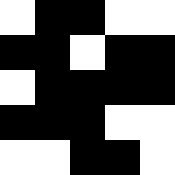[["white", "black", "black", "white", "white"], ["black", "black", "white", "black", "black"], ["white", "black", "black", "black", "black"], ["black", "black", "black", "white", "white"], ["white", "white", "black", "black", "white"]]